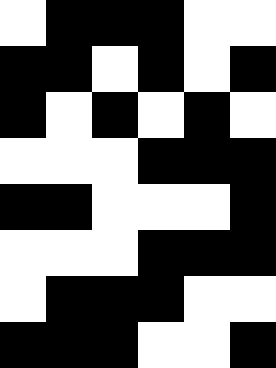[["white", "black", "black", "black", "white", "white"], ["black", "black", "white", "black", "white", "black"], ["black", "white", "black", "white", "black", "white"], ["white", "white", "white", "black", "black", "black"], ["black", "black", "white", "white", "white", "black"], ["white", "white", "white", "black", "black", "black"], ["white", "black", "black", "black", "white", "white"], ["black", "black", "black", "white", "white", "black"]]